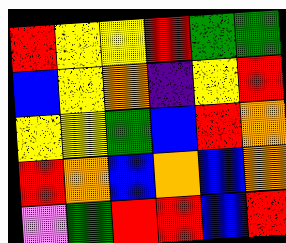[["red", "yellow", "yellow", "red", "green", "green"], ["blue", "yellow", "orange", "indigo", "yellow", "red"], ["yellow", "yellow", "green", "blue", "red", "orange"], ["red", "orange", "blue", "orange", "blue", "orange"], ["violet", "green", "red", "red", "blue", "red"]]